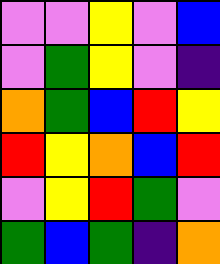[["violet", "violet", "yellow", "violet", "blue"], ["violet", "green", "yellow", "violet", "indigo"], ["orange", "green", "blue", "red", "yellow"], ["red", "yellow", "orange", "blue", "red"], ["violet", "yellow", "red", "green", "violet"], ["green", "blue", "green", "indigo", "orange"]]